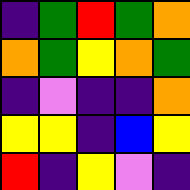[["indigo", "green", "red", "green", "orange"], ["orange", "green", "yellow", "orange", "green"], ["indigo", "violet", "indigo", "indigo", "orange"], ["yellow", "yellow", "indigo", "blue", "yellow"], ["red", "indigo", "yellow", "violet", "indigo"]]